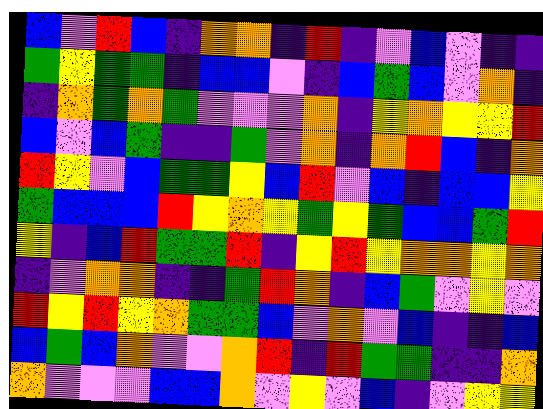[["blue", "violet", "red", "blue", "indigo", "orange", "orange", "indigo", "red", "indigo", "violet", "blue", "violet", "indigo", "indigo"], ["green", "yellow", "green", "green", "indigo", "blue", "blue", "violet", "indigo", "blue", "green", "blue", "violet", "orange", "indigo"], ["indigo", "orange", "green", "orange", "green", "violet", "violet", "violet", "orange", "indigo", "yellow", "orange", "yellow", "yellow", "red"], ["blue", "violet", "blue", "green", "indigo", "indigo", "green", "violet", "orange", "indigo", "orange", "red", "blue", "indigo", "orange"], ["red", "yellow", "violet", "blue", "green", "green", "yellow", "blue", "red", "violet", "blue", "indigo", "blue", "blue", "yellow"], ["green", "blue", "blue", "blue", "red", "yellow", "orange", "yellow", "green", "yellow", "green", "blue", "blue", "green", "red"], ["yellow", "indigo", "blue", "red", "green", "green", "red", "indigo", "yellow", "red", "yellow", "orange", "orange", "yellow", "orange"], ["indigo", "violet", "orange", "orange", "indigo", "indigo", "green", "red", "orange", "indigo", "blue", "green", "violet", "yellow", "violet"], ["red", "yellow", "red", "yellow", "orange", "green", "green", "blue", "violet", "orange", "violet", "blue", "indigo", "indigo", "blue"], ["blue", "green", "blue", "orange", "violet", "violet", "orange", "red", "indigo", "red", "green", "green", "indigo", "indigo", "orange"], ["orange", "violet", "violet", "violet", "blue", "blue", "orange", "violet", "yellow", "violet", "blue", "indigo", "violet", "yellow", "yellow"]]